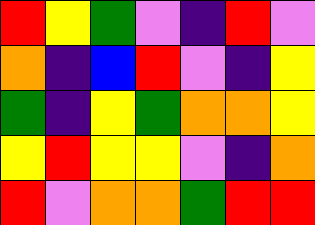[["red", "yellow", "green", "violet", "indigo", "red", "violet"], ["orange", "indigo", "blue", "red", "violet", "indigo", "yellow"], ["green", "indigo", "yellow", "green", "orange", "orange", "yellow"], ["yellow", "red", "yellow", "yellow", "violet", "indigo", "orange"], ["red", "violet", "orange", "orange", "green", "red", "red"]]